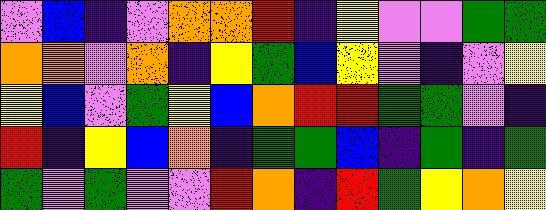[["violet", "blue", "indigo", "violet", "orange", "orange", "red", "indigo", "yellow", "violet", "violet", "green", "green"], ["orange", "orange", "violet", "orange", "indigo", "yellow", "green", "blue", "yellow", "violet", "indigo", "violet", "yellow"], ["yellow", "blue", "violet", "green", "yellow", "blue", "orange", "red", "red", "green", "green", "violet", "indigo"], ["red", "indigo", "yellow", "blue", "orange", "indigo", "green", "green", "blue", "indigo", "green", "indigo", "green"], ["green", "violet", "green", "violet", "violet", "red", "orange", "indigo", "red", "green", "yellow", "orange", "yellow"]]